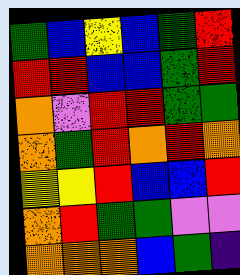[["green", "blue", "yellow", "blue", "green", "red"], ["red", "red", "blue", "blue", "green", "red"], ["orange", "violet", "red", "red", "green", "green"], ["orange", "green", "red", "orange", "red", "orange"], ["yellow", "yellow", "red", "blue", "blue", "red"], ["orange", "red", "green", "green", "violet", "violet"], ["orange", "orange", "orange", "blue", "green", "indigo"]]